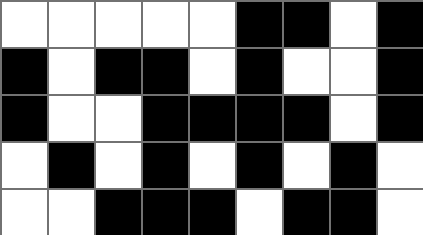[["white", "white", "white", "white", "white", "black", "black", "white", "black"], ["black", "white", "black", "black", "white", "black", "white", "white", "black"], ["black", "white", "white", "black", "black", "black", "black", "white", "black"], ["white", "black", "white", "black", "white", "black", "white", "black", "white"], ["white", "white", "black", "black", "black", "white", "black", "black", "white"]]